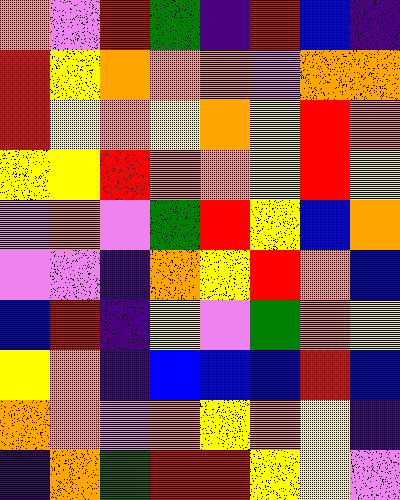[["orange", "violet", "red", "green", "indigo", "red", "blue", "indigo"], ["red", "yellow", "orange", "orange", "orange", "violet", "orange", "orange"], ["red", "yellow", "orange", "yellow", "orange", "yellow", "red", "orange"], ["yellow", "yellow", "red", "orange", "orange", "yellow", "red", "yellow"], ["violet", "orange", "violet", "green", "red", "yellow", "blue", "orange"], ["violet", "violet", "indigo", "orange", "yellow", "red", "orange", "blue"], ["blue", "red", "indigo", "yellow", "violet", "green", "orange", "yellow"], ["yellow", "orange", "indigo", "blue", "blue", "blue", "red", "blue"], ["orange", "orange", "violet", "orange", "yellow", "orange", "yellow", "indigo"], ["indigo", "orange", "green", "red", "red", "yellow", "yellow", "violet"]]